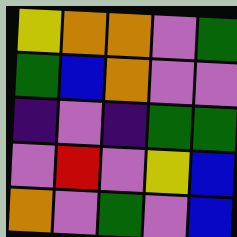[["yellow", "orange", "orange", "violet", "green"], ["green", "blue", "orange", "violet", "violet"], ["indigo", "violet", "indigo", "green", "green"], ["violet", "red", "violet", "yellow", "blue"], ["orange", "violet", "green", "violet", "blue"]]